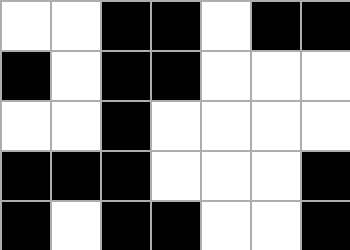[["white", "white", "black", "black", "white", "black", "black"], ["black", "white", "black", "black", "white", "white", "white"], ["white", "white", "black", "white", "white", "white", "white"], ["black", "black", "black", "white", "white", "white", "black"], ["black", "white", "black", "black", "white", "white", "black"]]